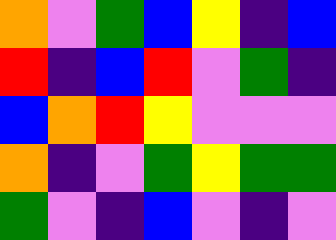[["orange", "violet", "green", "blue", "yellow", "indigo", "blue"], ["red", "indigo", "blue", "red", "violet", "green", "indigo"], ["blue", "orange", "red", "yellow", "violet", "violet", "violet"], ["orange", "indigo", "violet", "green", "yellow", "green", "green"], ["green", "violet", "indigo", "blue", "violet", "indigo", "violet"]]